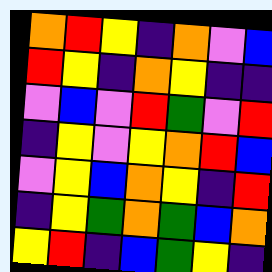[["orange", "red", "yellow", "indigo", "orange", "violet", "blue"], ["red", "yellow", "indigo", "orange", "yellow", "indigo", "indigo"], ["violet", "blue", "violet", "red", "green", "violet", "red"], ["indigo", "yellow", "violet", "yellow", "orange", "red", "blue"], ["violet", "yellow", "blue", "orange", "yellow", "indigo", "red"], ["indigo", "yellow", "green", "orange", "green", "blue", "orange"], ["yellow", "red", "indigo", "blue", "green", "yellow", "indigo"]]